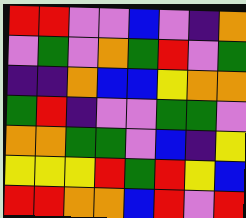[["red", "red", "violet", "violet", "blue", "violet", "indigo", "orange"], ["violet", "green", "violet", "orange", "green", "red", "violet", "green"], ["indigo", "indigo", "orange", "blue", "blue", "yellow", "orange", "orange"], ["green", "red", "indigo", "violet", "violet", "green", "green", "violet"], ["orange", "orange", "green", "green", "violet", "blue", "indigo", "yellow"], ["yellow", "yellow", "yellow", "red", "green", "red", "yellow", "blue"], ["red", "red", "orange", "orange", "blue", "red", "violet", "red"]]